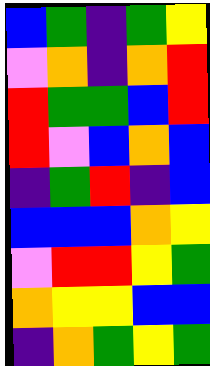[["blue", "green", "indigo", "green", "yellow"], ["violet", "orange", "indigo", "orange", "red"], ["red", "green", "green", "blue", "red"], ["red", "violet", "blue", "orange", "blue"], ["indigo", "green", "red", "indigo", "blue"], ["blue", "blue", "blue", "orange", "yellow"], ["violet", "red", "red", "yellow", "green"], ["orange", "yellow", "yellow", "blue", "blue"], ["indigo", "orange", "green", "yellow", "green"]]